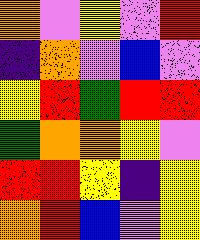[["orange", "violet", "yellow", "violet", "red"], ["indigo", "orange", "violet", "blue", "violet"], ["yellow", "red", "green", "red", "red"], ["green", "orange", "orange", "yellow", "violet"], ["red", "red", "yellow", "indigo", "yellow"], ["orange", "red", "blue", "violet", "yellow"]]